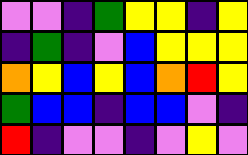[["violet", "violet", "indigo", "green", "yellow", "yellow", "indigo", "yellow"], ["indigo", "green", "indigo", "violet", "blue", "yellow", "yellow", "yellow"], ["orange", "yellow", "blue", "yellow", "blue", "orange", "red", "yellow"], ["green", "blue", "blue", "indigo", "blue", "blue", "violet", "indigo"], ["red", "indigo", "violet", "violet", "indigo", "violet", "yellow", "violet"]]